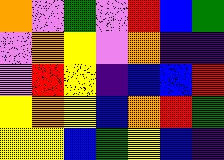[["orange", "violet", "green", "violet", "red", "blue", "green"], ["violet", "orange", "yellow", "violet", "orange", "indigo", "indigo"], ["violet", "red", "yellow", "indigo", "blue", "blue", "red"], ["yellow", "orange", "yellow", "blue", "orange", "red", "green"], ["yellow", "yellow", "blue", "green", "yellow", "blue", "indigo"]]